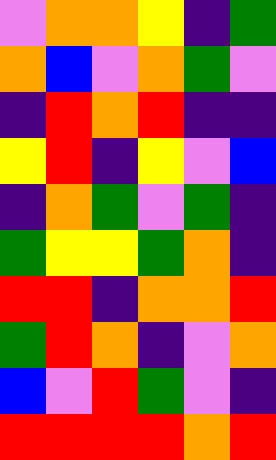[["violet", "orange", "orange", "yellow", "indigo", "green"], ["orange", "blue", "violet", "orange", "green", "violet"], ["indigo", "red", "orange", "red", "indigo", "indigo"], ["yellow", "red", "indigo", "yellow", "violet", "blue"], ["indigo", "orange", "green", "violet", "green", "indigo"], ["green", "yellow", "yellow", "green", "orange", "indigo"], ["red", "red", "indigo", "orange", "orange", "red"], ["green", "red", "orange", "indigo", "violet", "orange"], ["blue", "violet", "red", "green", "violet", "indigo"], ["red", "red", "red", "red", "orange", "red"]]